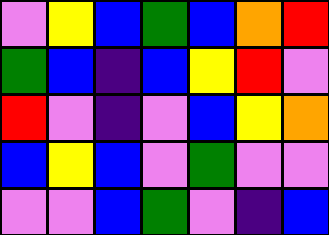[["violet", "yellow", "blue", "green", "blue", "orange", "red"], ["green", "blue", "indigo", "blue", "yellow", "red", "violet"], ["red", "violet", "indigo", "violet", "blue", "yellow", "orange"], ["blue", "yellow", "blue", "violet", "green", "violet", "violet"], ["violet", "violet", "blue", "green", "violet", "indigo", "blue"]]